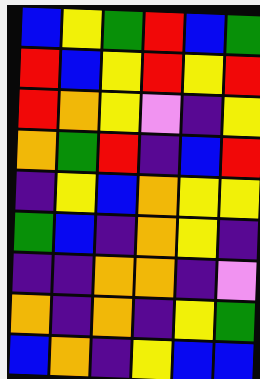[["blue", "yellow", "green", "red", "blue", "green"], ["red", "blue", "yellow", "red", "yellow", "red"], ["red", "orange", "yellow", "violet", "indigo", "yellow"], ["orange", "green", "red", "indigo", "blue", "red"], ["indigo", "yellow", "blue", "orange", "yellow", "yellow"], ["green", "blue", "indigo", "orange", "yellow", "indigo"], ["indigo", "indigo", "orange", "orange", "indigo", "violet"], ["orange", "indigo", "orange", "indigo", "yellow", "green"], ["blue", "orange", "indigo", "yellow", "blue", "blue"]]